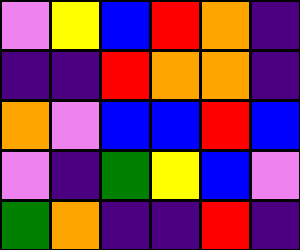[["violet", "yellow", "blue", "red", "orange", "indigo"], ["indigo", "indigo", "red", "orange", "orange", "indigo"], ["orange", "violet", "blue", "blue", "red", "blue"], ["violet", "indigo", "green", "yellow", "blue", "violet"], ["green", "orange", "indigo", "indigo", "red", "indigo"]]